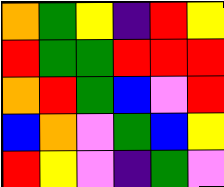[["orange", "green", "yellow", "indigo", "red", "yellow"], ["red", "green", "green", "red", "red", "red"], ["orange", "red", "green", "blue", "violet", "red"], ["blue", "orange", "violet", "green", "blue", "yellow"], ["red", "yellow", "violet", "indigo", "green", "violet"]]